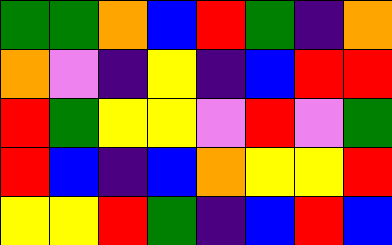[["green", "green", "orange", "blue", "red", "green", "indigo", "orange"], ["orange", "violet", "indigo", "yellow", "indigo", "blue", "red", "red"], ["red", "green", "yellow", "yellow", "violet", "red", "violet", "green"], ["red", "blue", "indigo", "blue", "orange", "yellow", "yellow", "red"], ["yellow", "yellow", "red", "green", "indigo", "blue", "red", "blue"]]